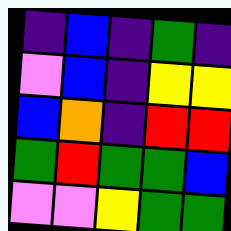[["indigo", "blue", "indigo", "green", "indigo"], ["violet", "blue", "indigo", "yellow", "yellow"], ["blue", "orange", "indigo", "red", "red"], ["green", "red", "green", "green", "blue"], ["violet", "violet", "yellow", "green", "green"]]